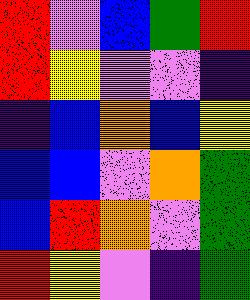[["red", "violet", "blue", "green", "red"], ["red", "yellow", "violet", "violet", "indigo"], ["indigo", "blue", "orange", "blue", "yellow"], ["blue", "blue", "violet", "orange", "green"], ["blue", "red", "orange", "violet", "green"], ["red", "yellow", "violet", "indigo", "green"]]